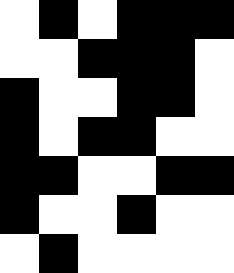[["white", "black", "white", "black", "black", "black"], ["white", "white", "black", "black", "black", "white"], ["black", "white", "white", "black", "black", "white"], ["black", "white", "black", "black", "white", "white"], ["black", "black", "white", "white", "black", "black"], ["black", "white", "white", "black", "white", "white"], ["white", "black", "white", "white", "white", "white"]]